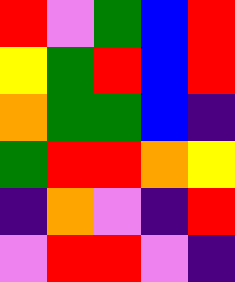[["red", "violet", "green", "blue", "red"], ["yellow", "green", "red", "blue", "red"], ["orange", "green", "green", "blue", "indigo"], ["green", "red", "red", "orange", "yellow"], ["indigo", "orange", "violet", "indigo", "red"], ["violet", "red", "red", "violet", "indigo"]]